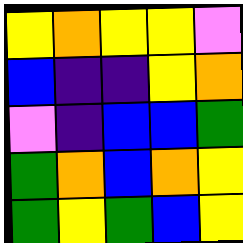[["yellow", "orange", "yellow", "yellow", "violet"], ["blue", "indigo", "indigo", "yellow", "orange"], ["violet", "indigo", "blue", "blue", "green"], ["green", "orange", "blue", "orange", "yellow"], ["green", "yellow", "green", "blue", "yellow"]]